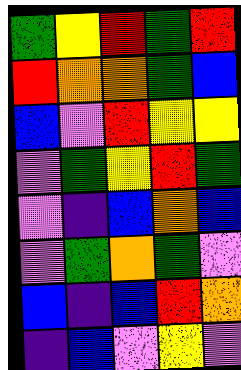[["green", "yellow", "red", "green", "red"], ["red", "orange", "orange", "green", "blue"], ["blue", "violet", "red", "yellow", "yellow"], ["violet", "green", "yellow", "red", "green"], ["violet", "indigo", "blue", "orange", "blue"], ["violet", "green", "orange", "green", "violet"], ["blue", "indigo", "blue", "red", "orange"], ["indigo", "blue", "violet", "yellow", "violet"]]